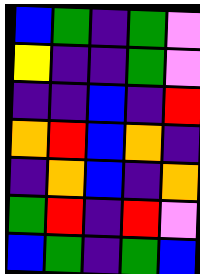[["blue", "green", "indigo", "green", "violet"], ["yellow", "indigo", "indigo", "green", "violet"], ["indigo", "indigo", "blue", "indigo", "red"], ["orange", "red", "blue", "orange", "indigo"], ["indigo", "orange", "blue", "indigo", "orange"], ["green", "red", "indigo", "red", "violet"], ["blue", "green", "indigo", "green", "blue"]]